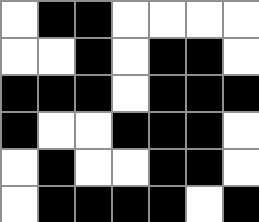[["white", "black", "black", "white", "white", "white", "white"], ["white", "white", "black", "white", "black", "black", "white"], ["black", "black", "black", "white", "black", "black", "black"], ["black", "white", "white", "black", "black", "black", "white"], ["white", "black", "white", "white", "black", "black", "white"], ["white", "black", "black", "black", "black", "white", "black"]]